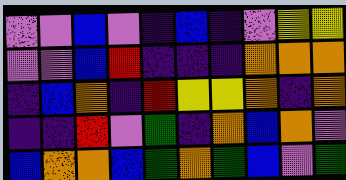[["violet", "violet", "blue", "violet", "indigo", "blue", "indigo", "violet", "yellow", "yellow"], ["violet", "violet", "blue", "red", "indigo", "indigo", "indigo", "orange", "orange", "orange"], ["indigo", "blue", "orange", "indigo", "red", "yellow", "yellow", "orange", "indigo", "orange"], ["indigo", "indigo", "red", "violet", "green", "indigo", "orange", "blue", "orange", "violet"], ["blue", "orange", "orange", "blue", "green", "orange", "green", "blue", "violet", "green"]]